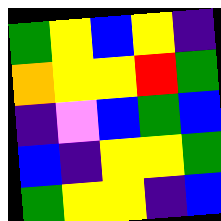[["green", "yellow", "blue", "yellow", "indigo"], ["orange", "yellow", "yellow", "red", "green"], ["indigo", "violet", "blue", "green", "blue"], ["blue", "indigo", "yellow", "yellow", "green"], ["green", "yellow", "yellow", "indigo", "blue"]]